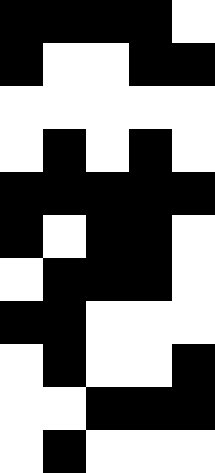[["black", "black", "black", "black", "white"], ["black", "white", "white", "black", "black"], ["white", "white", "white", "white", "white"], ["white", "black", "white", "black", "white"], ["black", "black", "black", "black", "black"], ["black", "white", "black", "black", "white"], ["white", "black", "black", "black", "white"], ["black", "black", "white", "white", "white"], ["white", "black", "white", "white", "black"], ["white", "white", "black", "black", "black"], ["white", "black", "white", "white", "white"]]